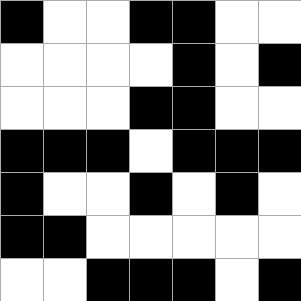[["black", "white", "white", "black", "black", "white", "white"], ["white", "white", "white", "white", "black", "white", "black"], ["white", "white", "white", "black", "black", "white", "white"], ["black", "black", "black", "white", "black", "black", "black"], ["black", "white", "white", "black", "white", "black", "white"], ["black", "black", "white", "white", "white", "white", "white"], ["white", "white", "black", "black", "black", "white", "black"]]